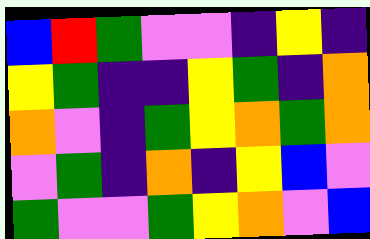[["blue", "red", "green", "violet", "violet", "indigo", "yellow", "indigo"], ["yellow", "green", "indigo", "indigo", "yellow", "green", "indigo", "orange"], ["orange", "violet", "indigo", "green", "yellow", "orange", "green", "orange"], ["violet", "green", "indigo", "orange", "indigo", "yellow", "blue", "violet"], ["green", "violet", "violet", "green", "yellow", "orange", "violet", "blue"]]